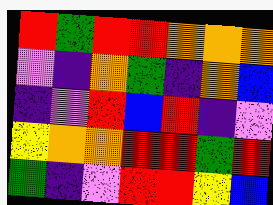[["red", "green", "red", "red", "orange", "orange", "orange"], ["violet", "indigo", "orange", "green", "indigo", "orange", "blue"], ["indigo", "violet", "red", "blue", "red", "indigo", "violet"], ["yellow", "orange", "orange", "red", "red", "green", "red"], ["green", "indigo", "violet", "red", "red", "yellow", "blue"]]